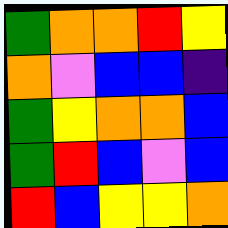[["green", "orange", "orange", "red", "yellow"], ["orange", "violet", "blue", "blue", "indigo"], ["green", "yellow", "orange", "orange", "blue"], ["green", "red", "blue", "violet", "blue"], ["red", "blue", "yellow", "yellow", "orange"]]